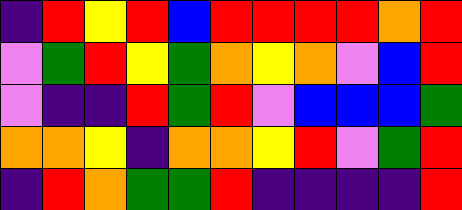[["indigo", "red", "yellow", "red", "blue", "red", "red", "red", "red", "orange", "red"], ["violet", "green", "red", "yellow", "green", "orange", "yellow", "orange", "violet", "blue", "red"], ["violet", "indigo", "indigo", "red", "green", "red", "violet", "blue", "blue", "blue", "green"], ["orange", "orange", "yellow", "indigo", "orange", "orange", "yellow", "red", "violet", "green", "red"], ["indigo", "red", "orange", "green", "green", "red", "indigo", "indigo", "indigo", "indigo", "red"]]